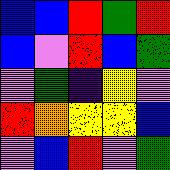[["blue", "blue", "red", "green", "red"], ["blue", "violet", "red", "blue", "green"], ["violet", "green", "indigo", "yellow", "violet"], ["red", "orange", "yellow", "yellow", "blue"], ["violet", "blue", "red", "violet", "green"]]